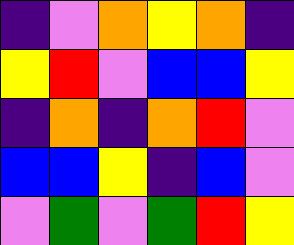[["indigo", "violet", "orange", "yellow", "orange", "indigo"], ["yellow", "red", "violet", "blue", "blue", "yellow"], ["indigo", "orange", "indigo", "orange", "red", "violet"], ["blue", "blue", "yellow", "indigo", "blue", "violet"], ["violet", "green", "violet", "green", "red", "yellow"]]